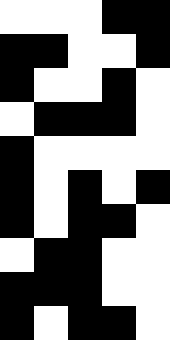[["white", "white", "white", "black", "black"], ["black", "black", "white", "white", "black"], ["black", "white", "white", "black", "white"], ["white", "black", "black", "black", "white"], ["black", "white", "white", "white", "white"], ["black", "white", "black", "white", "black"], ["black", "white", "black", "black", "white"], ["white", "black", "black", "white", "white"], ["black", "black", "black", "white", "white"], ["black", "white", "black", "black", "white"]]